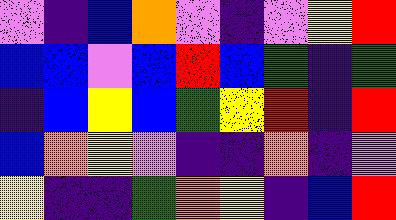[["violet", "indigo", "blue", "orange", "violet", "indigo", "violet", "yellow", "red"], ["blue", "blue", "violet", "blue", "red", "blue", "green", "indigo", "green"], ["indigo", "blue", "yellow", "blue", "green", "yellow", "red", "indigo", "red"], ["blue", "orange", "yellow", "violet", "indigo", "indigo", "orange", "indigo", "violet"], ["yellow", "indigo", "indigo", "green", "orange", "yellow", "indigo", "blue", "red"]]